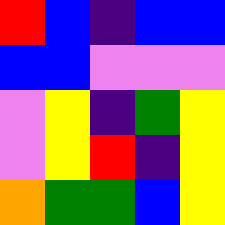[["red", "blue", "indigo", "blue", "blue"], ["blue", "blue", "violet", "violet", "violet"], ["violet", "yellow", "indigo", "green", "yellow"], ["violet", "yellow", "red", "indigo", "yellow"], ["orange", "green", "green", "blue", "yellow"]]